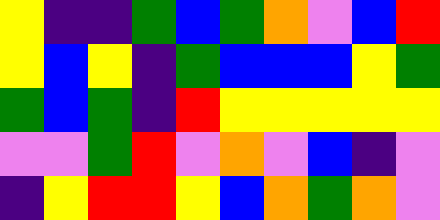[["yellow", "indigo", "indigo", "green", "blue", "green", "orange", "violet", "blue", "red"], ["yellow", "blue", "yellow", "indigo", "green", "blue", "blue", "blue", "yellow", "green"], ["green", "blue", "green", "indigo", "red", "yellow", "yellow", "yellow", "yellow", "yellow"], ["violet", "violet", "green", "red", "violet", "orange", "violet", "blue", "indigo", "violet"], ["indigo", "yellow", "red", "red", "yellow", "blue", "orange", "green", "orange", "violet"]]